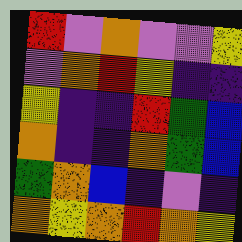[["red", "violet", "orange", "violet", "violet", "yellow"], ["violet", "orange", "red", "yellow", "indigo", "indigo"], ["yellow", "indigo", "indigo", "red", "green", "blue"], ["orange", "indigo", "indigo", "orange", "green", "blue"], ["green", "orange", "blue", "indigo", "violet", "indigo"], ["orange", "yellow", "orange", "red", "orange", "yellow"]]